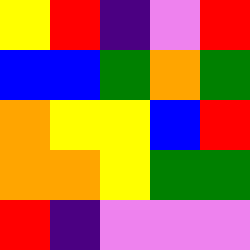[["yellow", "red", "indigo", "violet", "red"], ["blue", "blue", "green", "orange", "green"], ["orange", "yellow", "yellow", "blue", "red"], ["orange", "orange", "yellow", "green", "green"], ["red", "indigo", "violet", "violet", "violet"]]